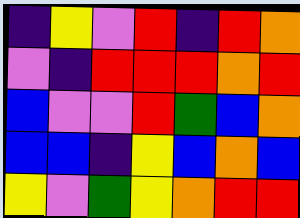[["indigo", "yellow", "violet", "red", "indigo", "red", "orange"], ["violet", "indigo", "red", "red", "red", "orange", "red"], ["blue", "violet", "violet", "red", "green", "blue", "orange"], ["blue", "blue", "indigo", "yellow", "blue", "orange", "blue"], ["yellow", "violet", "green", "yellow", "orange", "red", "red"]]